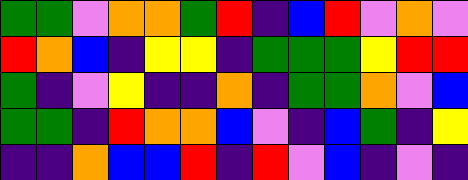[["green", "green", "violet", "orange", "orange", "green", "red", "indigo", "blue", "red", "violet", "orange", "violet"], ["red", "orange", "blue", "indigo", "yellow", "yellow", "indigo", "green", "green", "green", "yellow", "red", "red"], ["green", "indigo", "violet", "yellow", "indigo", "indigo", "orange", "indigo", "green", "green", "orange", "violet", "blue"], ["green", "green", "indigo", "red", "orange", "orange", "blue", "violet", "indigo", "blue", "green", "indigo", "yellow"], ["indigo", "indigo", "orange", "blue", "blue", "red", "indigo", "red", "violet", "blue", "indigo", "violet", "indigo"]]